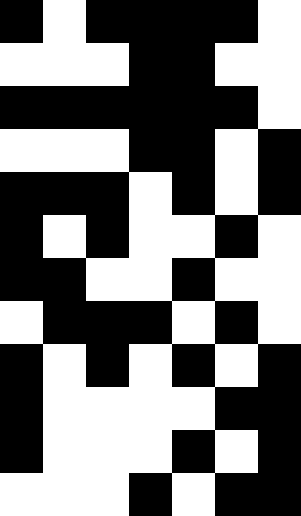[["black", "white", "black", "black", "black", "black", "white"], ["white", "white", "white", "black", "black", "white", "white"], ["black", "black", "black", "black", "black", "black", "white"], ["white", "white", "white", "black", "black", "white", "black"], ["black", "black", "black", "white", "black", "white", "black"], ["black", "white", "black", "white", "white", "black", "white"], ["black", "black", "white", "white", "black", "white", "white"], ["white", "black", "black", "black", "white", "black", "white"], ["black", "white", "black", "white", "black", "white", "black"], ["black", "white", "white", "white", "white", "black", "black"], ["black", "white", "white", "white", "black", "white", "black"], ["white", "white", "white", "black", "white", "black", "black"]]